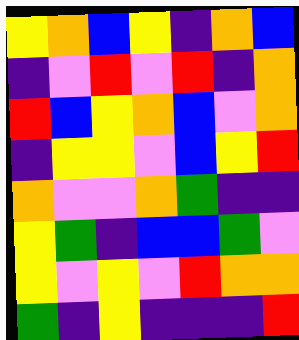[["yellow", "orange", "blue", "yellow", "indigo", "orange", "blue"], ["indigo", "violet", "red", "violet", "red", "indigo", "orange"], ["red", "blue", "yellow", "orange", "blue", "violet", "orange"], ["indigo", "yellow", "yellow", "violet", "blue", "yellow", "red"], ["orange", "violet", "violet", "orange", "green", "indigo", "indigo"], ["yellow", "green", "indigo", "blue", "blue", "green", "violet"], ["yellow", "violet", "yellow", "violet", "red", "orange", "orange"], ["green", "indigo", "yellow", "indigo", "indigo", "indigo", "red"]]